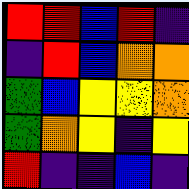[["red", "red", "blue", "red", "indigo"], ["indigo", "red", "blue", "orange", "orange"], ["green", "blue", "yellow", "yellow", "orange"], ["green", "orange", "yellow", "indigo", "yellow"], ["red", "indigo", "indigo", "blue", "indigo"]]